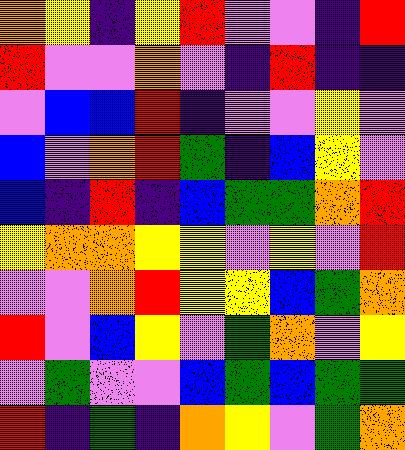[["orange", "yellow", "indigo", "yellow", "red", "violet", "violet", "indigo", "red"], ["red", "violet", "violet", "orange", "violet", "indigo", "red", "indigo", "indigo"], ["violet", "blue", "blue", "red", "indigo", "violet", "violet", "yellow", "violet"], ["blue", "violet", "orange", "red", "green", "indigo", "blue", "yellow", "violet"], ["blue", "indigo", "red", "indigo", "blue", "green", "green", "orange", "red"], ["yellow", "orange", "orange", "yellow", "yellow", "violet", "yellow", "violet", "red"], ["violet", "violet", "orange", "red", "yellow", "yellow", "blue", "green", "orange"], ["red", "violet", "blue", "yellow", "violet", "green", "orange", "violet", "yellow"], ["violet", "green", "violet", "violet", "blue", "green", "blue", "green", "green"], ["red", "indigo", "green", "indigo", "orange", "yellow", "violet", "green", "orange"]]